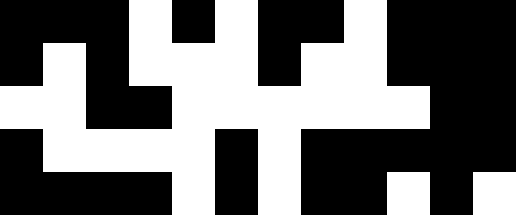[["black", "black", "black", "white", "black", "white", "black", "black", "white", "black", "black", "black"], ["black", "white", "black", "white", "white", "white", "black", "white", "white", "black", "black", "black"], ["white", "white", "black", "black", "white", "white", "white", "white", "white", "white", "black", "black"], ["black", "white", "white", "white", "white", "black", "white", "black", "black", "black", "black", "black"], ["black", "black", "black", "black", "white", "black", "white", "black", "black", "white", "black", "white"]]